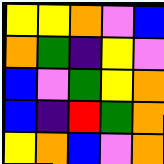[["yellow", "yellow", "orange", "violet", "blue"], ["orange", "green", "indigo", "yellow", "violet"], ["blue", "violet", "green", "yellow", "orange"], ["blue", "indigo", "red", "green", "orange"], ["yellow", "orange", "blue", "violet", "orange"]]